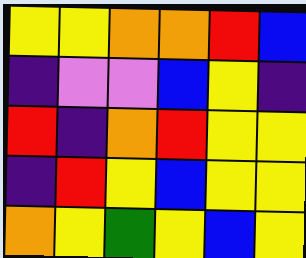[["yellow", "yellow", "orange", "orange", "red", "blue"], ["indigo", "violet", "violet", "blue", "yellow", "indigo"], ["red", "indigo", "orange", "red", "yellow", "yellow"], ["indigo", "red", "yellow", "blue", "yellow", "yellow"], ["orange", "yellow", "green", "yellow", "blue", "yellow"]]